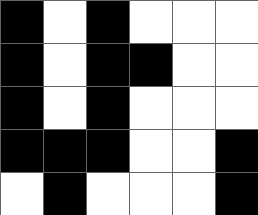[["black", "white", "black", "white", "white", "white"], ["black", "white", "black", "black", "white", "white"], ["black", "white", "black", "white", "white", "white"], ["black", "black", "black", "white", "white", "black"], ["white", "black", "white", "white", "white", "black"]]